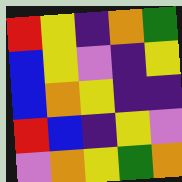[["red", "yellow", "indigo", "orange", "green"], ["blue", "yellow", "violet", "indigo", "yellow"], ["blue", "orange", "yellow", "indigo", "indigo"], ["red", "blue", "indigo", "yellow", "violet"], ["violet", "orange", "yellow", "green", "orange"]]